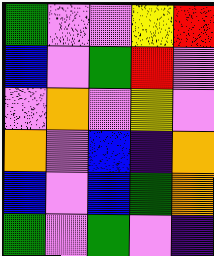[["green", "violet", "violet", "yellow", "red"], ["blue", "violet", "green", "red", "violet"], ["violet", "orange", "violet", "yellow", "violet"], ["orange", "violet", "blue", "indigo", "orange"], ["blue", "violet", "blue", "green", "orange"], ["green", "violet", "green", "violet", "indigo"]]